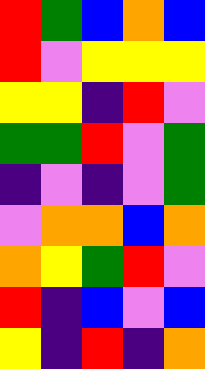[["red", "green", "blue", "orange", "blue"], ["red", "violet", "yellow", "yellow", "yellow"], ["yellow", "yellow", "indigo", "red", "violet"], ["green", "green", "red", "violet", "green"], ["indigo", "violet", "indigo", "violet", "green"], ["violet", "orange", "orange", "blue", "orange"], ["orange", "yellow", "green", "red", "violet"], ["red", "indigo", "blue", "violet", "blue"], ["yellow", "indigo", "red", "indigo", "orange"]]